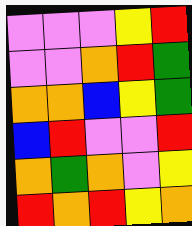[["violet", "violet", "violet", "yellow", "red"], ["violet", "violet", "orange", "red", "green"], ["orange", "orange", "blue", "yellow", "green"], ["blue", "red", "violet", "violet", "red"], ["orange", "green", "orange", "violet", "yellow"], ["red", "orange", "red", "yellow", "orange"]]